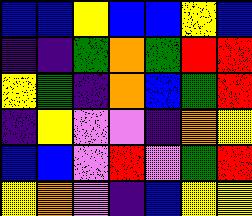[["blue", "blue", "yellow", "blue", "blue", "yellow", "blue"], ["indigo", "indigo", "green", "orange", "green", "red", "red"], ["yellow", "green", "indigo", "orange", "blue", "green", "red"], ["indigo", "yellow", "violet", "violet", "indigo", "orange", "yellow"], ["blue", "blue", "violet", "red", "violet", "green", "red"], ["yellow", "orange", "violet", "indigo", "blue", "yellow", "yellow"]]